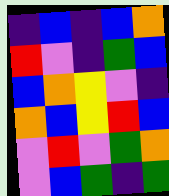[["indigo", "blue", "indigo", "blue", "orange"], ["red", "violet", "indigo", "green", "blue"], ["blue", "orange", "yellow", "violet", "indigo"], ["orange", "blue", "yellow", "red", "blue"], ["violet", "red", "violet", "green", "orange"], ["violet", "blue", "green", "indigo", "green"]]